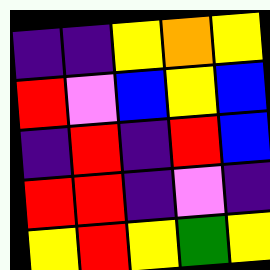[["indigo", "indigo", "yellow", "orange", "yellow"], ["red", "violet", "blue", "yellow", "blue"], ["indigo", "red", "indigo", "red", "blue"], ["red", "red", "indigo", "violet", "indigo"], ["yellow", "red", "yellow", "green", "yellow"]]